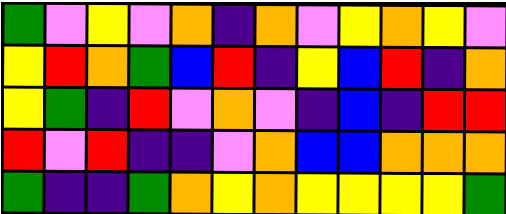[["green", "violet", "yellow", "violet", "orange", "indigo", "orange", "violet", "yellow", "orange", "yellow", "violet"], ["yellow", "red", "orange", "green", "blue", "red", "indigo", "yellow", "blue", "red", "indigo", "orange"], ["yellow", "green", "indigo", "red", "violet", "orange", "violet", "indigo", "blue", "indigo", "red", "red"], ["red", "violet", "red", "indigo", "indigo", "violet", "orange", "blue", "blue", "orange", "orange", "orange"], ["green", "indigo", "indigo", "green", "orange", "yellow", "orange", "yellow", "yellow", "yellow", "yellow", "green"]]